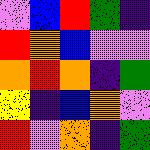[["violet", "blue", "red", "green", "indigo"], ["red", "orange", "blue", "violet", "violet"], ["orange", "red", "orange", "indigo", "green"], ["yellow", "indigo", "blue", "orange", "violet"], ["red", "violet", "orange", "indigo", "green"]]